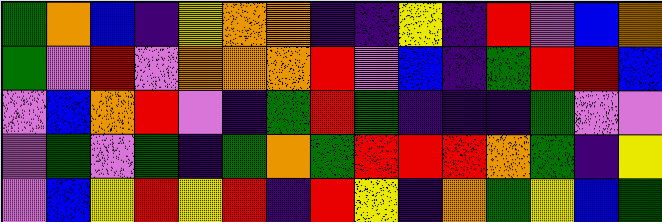[["green", "orange", "blue", "indigo", "yellow", "orange", "orange", "indigo", "indigo", "yellow", "indigo", "red", "violet", "blue", "orange"], ["green", "violet", "red", "violet", "orange", "orange", "orange", "red", "violet", "blue", "indigo", "green", "red", "red", "blue"], ["violet", "blue", "orange", "red", "violet", "indigo", "green", "red", "green", "indigo", "indigo", "indigo", "green", "violet", "violet"], ["violet", "green", "violet", "green", "indigo", "green", "orange", "green", "red", "red", "red", "orange", "green", "indigo", "yellow"], ["violet", "blue", "yellow", "red", "yellow", "red", "indigo", "red", "yellow", "indigo", "orange", "green", "yellow", "blue", "green"]]